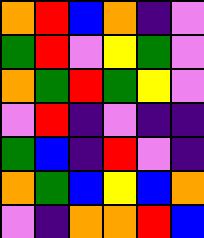[["orange", "red", "blue", "orange", "indigo", "violet"], ["green", "red", "violet", "yellow", "green", "violet"], ["orange", "green", "red", "green", "yellow", "violet"], ["violet", "red", "indigo", "violet", "indigo", "indigo"], ["green", "blue", "indigo", "red", "violet", "indigo"], ["orange", "green", "blue", "yellow", "blue", "orange"], ["violet", "indigo", "orange", "orange", "red", "blue"]]